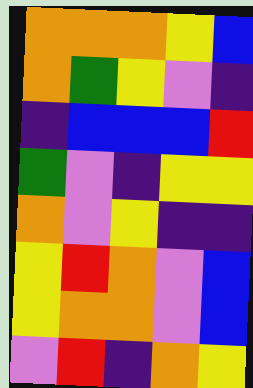[["orange", "orange", "orange", "yellow", "blue"], ["orange", "green", "yellow", "violet", "indigo"], ["indigo", "blue", "blue", "blue", "red"], ["green", "violet", "indigo", "yellow", "yellow"], ["orange", "violet", "yellow", "indigo", "indigo"], ["yellow", "red", "orange", "violet", "blue"], ["yellow", "orange", "orange", "violet", "blue"], ["violet", "red", "indigo", "orange", "yellow"]]